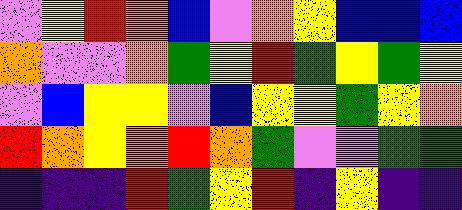[["violet", "yellow", "red", "orange", "blue", "violet", "orange", "yellow", "blue", "blue", "blue"], ["orange", "violet", "violet", "orange", "green", "yellow", "red", "green", "yellow", "green", "yellow"], ["violet", "blue", "yellow", "yellow", "violet", "blue", "yellow", "yellow", "green", "yellow", "orange"], ["red", "orange", "yellow", "orange", "red", "orange", "green", "violet", "violet", "green", "green"], ["indigo", "indigo", "indigo", "red", "green", "yellow", "red", "indigo", "yellow", "indigo", "indigo"]]